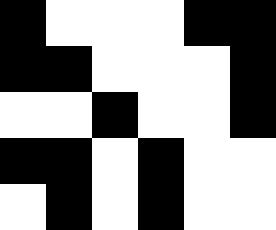[["black", "white", "white", "white", "black", "black"], ["black", "black", "white", "white", "white", "black"], ["white", "white", "black", "white", "white", "black"], ["black", "black", "white", "black", "white", "white"], ["white", "black", "white", "black", "white", "white"]]